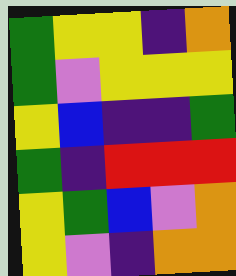[["green", "yellow", "yellow", "indigo", "orange"], ["green", "violet", "yellow", "yellow", "yellow"], ["yellow", "blue", "indigo", "indigo", "green"], ["green", "indigo", "red", "red", "red"], ["yellow", "green", "blue", "violet", "orange"], ["yellow", "violet", "indigo", "orange", "orange"]]